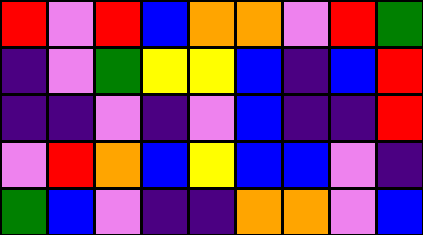[["red", "violet", "red", "blue", "orange", "orange", "violet", "red", "green"], ["indigo", "violet", "green", "yellow", "yellow", "blue", "indigo", "blue", "red"], ["indigo", "indigo", "violet", "indigo", "violet", "blue", "indigo", "indigo", "red"], ["violet", "red", "orange", "blue", "yellow", "blue", "blue", "violet", "indigo"], ["green", "blue", "violet", "indigo", "indigo", "orange", "orange", "violet", "blue"]]